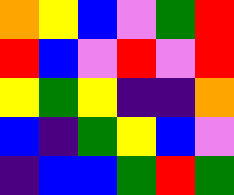[["orange", "yellow", "blue", "violet", "green", "red"], ["red", "blue", "violet", "red", "violet", "red"], ["yellow", "green", "yellow", "indigo", "indigo", "orange"], ["blue", "indigo", "green", "yellow", "blue", "violet"], ["indigo", "blue", "blue", "green", "red", "green"]]